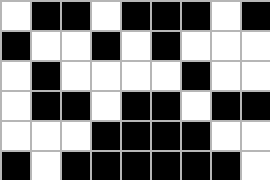[["white", "black", "black", "white", "black", "black", "black", "white", "black"], ["black", "white", "white", "black", "white", "black", "white", "white", "white"], ["white", "black", "white", "white", "white", "white", "black", "white", "white"], ["white", "black", "black", "white", "black", "black", "white", "black", "black"], ["white", "white", "white", "black", "black", "black", "black", "white", "white"], ["black", "white", "black", "black", "black", "black", "black", "black", "white"]]